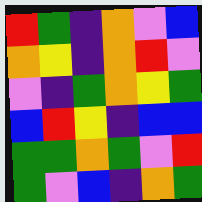[["red", "green", "indigo", "orange", "violet", "blue"], ["orange", "yellow", "indigo", "orange", "red", "violet"], ["violet", "indigo", "green", "orange", "yellow", "green"], ["blue", "red", "yellow", "indigo", "blue", "blue"], ["green", "green", "orange", "green", "violet", "red"], ["green", "violet", "blue", "indigo", "orange", "green"]]